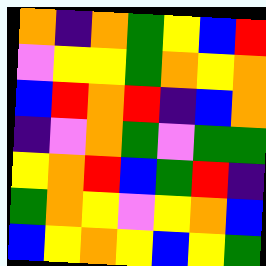[["orange", "indigo", "orange", "green", "yellow", "blue", "red"], ["violet", "yellow", "yellow", "green", "orange", "yellow", "orange"], ["blue", "red", "orange", "red", "indigo", "blue", "orange"], ["indigo", "violet", "orange", "green", "violet", "green", "green"], ["yellow", "orange", "red", "blue", "green", "red", "indigo"], ["green", "orange", "yellow", "violet", "yellow", "orange", "blue"], ["blue", "yellow", "orange", "yellow", "blue", "yellow", "green"]]